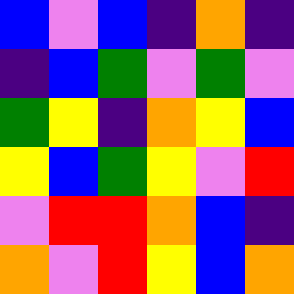[["blue", "violet", "blue", "indigo", "orange", "indigo"], ["indigo", "blue", "green", "violet", "green", "violet"], ["green", "yellow", "indigo", "orange", "yellow", "blue"], ["yellow", "blue", "green", "yellow", "violet", "red"], ["violet", "red", "red", "orange", "blue", "indigo"], ["orange", "violet", "red", "yellow", "blue", "orange"]]